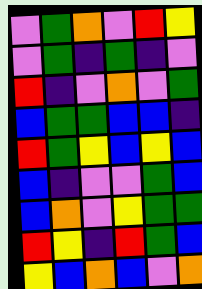[["violet", "green", "orange", "violet", "red", "yellow"], ["violet", "green", "indigo", "green", "indigo", "violet"], ["red", "indigo", "violet", "orange", "violet", "green"], ["blue", "green", "green", "blue", "blue", "indigo"], ["red", "green", "yellow", "blue", "yellow", "blue"], ["blue", "indigo", "violet", "violet", "green", "blue"], ["blue", "orange", "violet", "yellow", "green", "green"], ["red", "yellow", "indigo", "red", "green", "blue"], ["yellow", "blue", "orange", "blue", "violet", "orange"]]